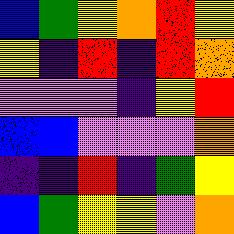[["blue", "green", "yellow", "orange", "red", "yellow"], ["yellow", "indigo", "red", "indigo", "red", "orange"], ["violet", "violet", "violet", "indigo", "yellow", "red"], ["blue", "blue", "violet", "violet", "violet", "orange"], ["indigo", "indigo", "red", "indigo", "green", "yellow"], ["blue", "green", "yellow", "yellow", "violet", "orange"]]